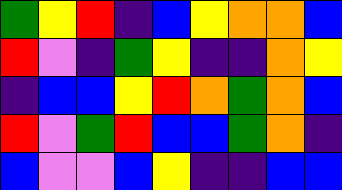[["green", "yellow", "red", "indigo", "blue", "yellow", "orange", "orange", "blue"], ["red", "violet", "indigo", "green", "yellow", "indigo", "indigo", "orange", "yellow"], ["indigo", "blue", "blue", "yellow", "red", "orange", "green", "orange", "blue"], ["red", "violet", "green", "red", "blue", "blue", "green", "orange", "indigo"], ["blue", "violet", "violet", "blue", "yellow", "indigo", "indigo", "blue", "blue"]]